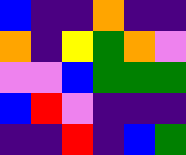[["blue", "indigo", "indigo", "orange", "indigo", "indigo"], ["orange", "indigo", "yellow", "green", "orange", "violet"], ["violet", "violet", "blue", "green", "green", "green"], ["blue", "red", "violet", "indigo", "indigo", "indigo"], ["indigo", "indigo", "red", "indigo", "blue", "green"]]